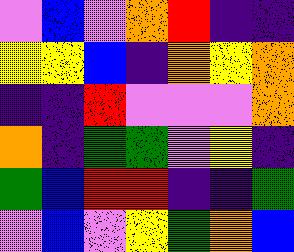[["violet", "blue", "violet", "orange", "red", "indigo", "indigo"], ["yellow", "yellow", "blue", "indigo", "orange", "yellow", "orange"], ["indigo", "indigo", "red", "violet", "violet", "violet", "orange"], ["orange", "indigo", "green", "green", "violet", "yellow", "indigo"], ["green", "blue", "red", "red", "indigo", "indigo", "green"], ["violet", "blue", "violet", "yellow", "green", "orange", "blue"]]